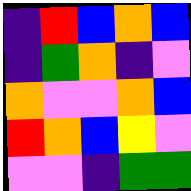[["indigo", "red", "blue", "orange", "blue"], ["indigo", "green", "orange", "indigo", "violet"], ["orange", "violet", "violet", "orange", "blue"], ["red", "orange", "blue", "yellow", "violet"], ["violet", "violet", "indigo", "green", "green"]]